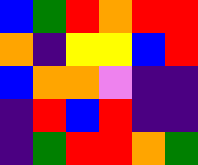[["blue", "green", "red", "orange", "red", "red"], ["orange", "indigo", "yellow", "yellow", "blue", "red"], ["blue", "orange", "orange", "violet", "indigo", "indigo"], ["indigo", "red", "blue", "red", "indigo", "indigo"], ["indigo", "green", "red", "red", "orange", "green"]]